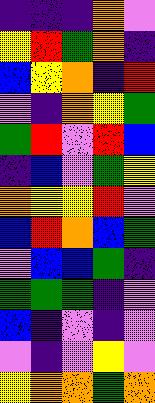[["indigo", "indigo", "indigo", "orange", "violet"], ["yellow", "red", "green", "orange", "indigo"], ["blue", "yellow", "orange", "indigo", "red"], ["violet", "indigo", "orange", "yellow", "green"], ["green", "red", "violet", "red", "blue"], ["indigo", "blue", "violet", "green", "yellow"], ["orange", "yellow", "yellow", "red", "violet"], ["blue", "red", "orange", "blue", "green"], ["violet", "blue", "blue", "green", "indigo"], ["green", "green", "green", "indigo", "violet"], ["blue", "indigo", "violet", "indigo", "violet"], ["violet", "indigo", "violet", "yellow", "violet"], ["yellow", "orange", "orange", "green", "orange"]]